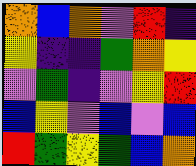[["orange", "blue", "orange", "violet", "red", "indigo"], ["yellow", "indigo", "indigo", "green", "orange", "yellow"], ["violet", "green", "indigo", "violet", "yellow", "red"], ["blue", "yellow", "violet", "blue", "violet", "blue"], ["red", "green", "yellow", "green", "blue", "orange"]]